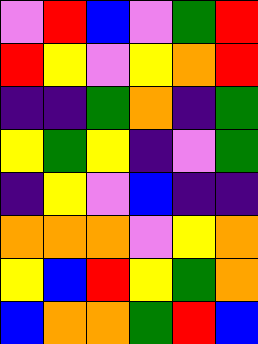[["violet", "red", "blue", "violet", "green", "red"], ["red", "yellow", "violet", "yellow", "orange", "red"], ["indigo", "indigo", "green", "orange", "indigo", "green"], ["yellow", "green", "yellow", "indigo", "violet", "green"], ["indigo", "yellow", "violet", "blue", "indigo", "indigo"], ["orange", "orange", "orange", "violet", "yellow", "orange"], ["yellow", "blue", "red", "yellow", "green", "orange"], ["blue", "orange", "orange", "green", "red", "blue"]]